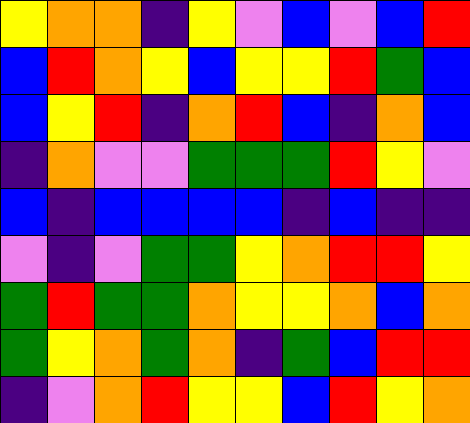[["yellow", "orange", "orange", "indigo", "yellow", "violet", "blue", "violet", "blue", "red"], ["blue", "red", "orange", "yellow", "blue", "yellow", "yellow", "red", "green", "blue"], ["blue", "yellow", "red", "indigo", "orange", "red", "blue", "indigo", "orange", "blue"], ["indigo", "orange", "violet", "violet", "green", "green", "green", "red", "yellow", "violet"], ["blue", "indigo", "blue", "blue", "blue", "blue", "indigo", "blue", "indigo", "indigo"], ["violet", "indigo", "violet", "green", "green", "yellow", "orange", "red", "red", "yellow"], ["green", "red", "green", "green", "orange", "yellow", "yellow", "orange", "blue", "orange"], ["green", "yellow", "orange", "green", "orange", "indigo", "green", "blue", "red", "red"], ["indigo", "violet", "orange", "red", "yellow", "yellow", "blue", "red", "yellow", "orange"]]